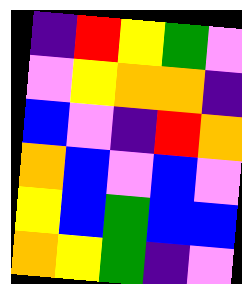[["indigo", "red", "yellow", "green", "violet"], ["violet", "yellow", "orange", "orange", "indigo"], ["blue", "violet", "indigo", "red", "orange"], ["orange", "blue", "violet", "blue", "violet"], ["yellow", "blue", "green", "blue", "blue"], ["orange", "yellow", "green", "indigo", "violet"]]